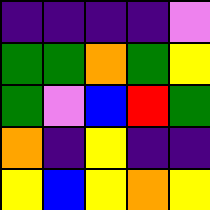[["indigo", "indigo", "indigo", "indigo", "violet"], ["green", "green", "orange", "green", "yellow"], ["green", "violet", "blue", "red", "green"], ["orange", "indigo", "yellow", "indigo", "indigo"], ["yellow", "blue", "yellow", "orange", "yellow"]]